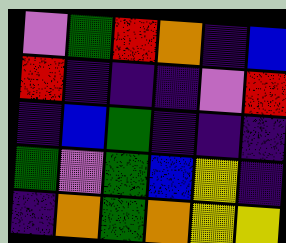[["violet", "green", "red", "orange", "indigo", "blue"], ["red", "indigo", "indigo", "indigo", "violet", "red"], ["indigo", "blue", "green", "indigo", "indigo", "indigo"], ["green", "violet", "green", "blue", "yellow", "indigo"], ["indigo", "orange", "green", "orange", "yellow", "yellow"]]